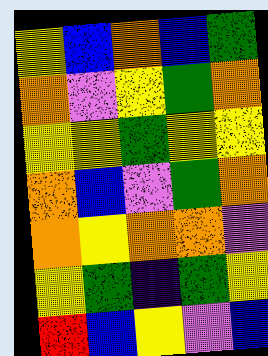[["yellow", "blue", "orange", "blue", "green"], ["orange", "violet", "yellow", "green", "orange"], ["yellow", "yellow", "green", "yellow", "yellow"], ["orange", "blue", "violet", "green", "orange"], ["orange", "yellow", "orange", "orange", "violet"], ["yellow", "green", "indigo", "green", "yellow"], ["red", "blue", "yellow", "violet", "blue"]]